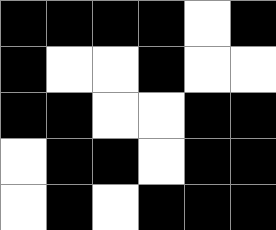[["black", "black", "black", "black", "white", "black"], ["black", "white", "white", "black", "white", "white"], ["black", "black", "white", "white", "black", "black"], ["white", "black", "black", "white", "black", "black"], ["white", "black", "white", "black", "black", "black"]]